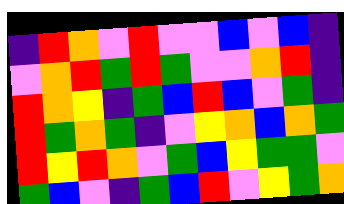[["indigo", "red", "orange", "violet", "red", "violet", "violet", "blue", "violet", "blue", "indigo"], ["violet", "orange", "red", "green", "red", "green", "violet", "violet", "orange", "red", "indigo"], ["red", "orange", "yellow", "indigo", "green", "blue", "red", "blue", "violet", "green", "indigo"], ["red", "green", "orange", "green", "indigo", "violet", "yellow", "orange", "blue", "orange", "green"], ["red", "yellow", "red", "orange", "violet", "green", "blue", "yellow", "green", "green", "violet"], ["green", "blue", "violet", "indigo", "green", "blue", "red", "violet", "yellow", "green", "orange"]]